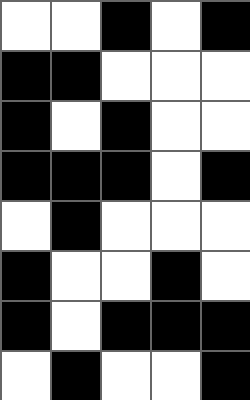[["white", "white", "black", "white", "black"], ["black", "black", "white", "white", "white"], ["black", "white", "black", "white", "white"], ["black", "black", "black", "white", "black"], ["white", "black", "white", "white", "white"], ["black", "white", "white", "black", "white"], ["black", "white", "black", "black", "black"], ["white", "black", "white", "white", "black"]]